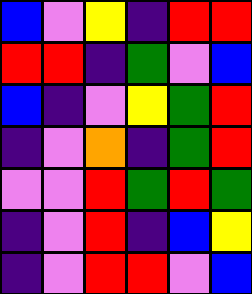[["blue", "violet", "yellow", "indigo", "red", "red"], ["red", "red", "indigo", "green", "violet", "blue"], ["blue", "indigo", "violet", "yellow", "green", "red"], ["indigo", "violet", "orange", "indigo", "green", "red"], ["violet", "violet", "red", "green", "red", "green"], ["indigo", "violet", "red", "indigo", "blue", "yellow"], ["indigo", "violet", "red", "red", "violet", "blue"]]